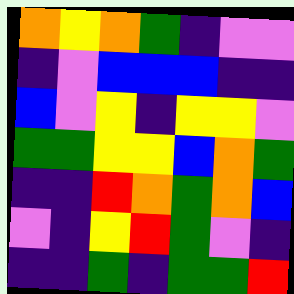[["orange", "yellow", "orange", "green", "indigo", "violet", "violet"], ["indigo", "violet", "blue", "blue", "blue", "indigo", "indigo"], ["blue", "violet", "yellow", "indigo", "yellow", "yellow", "violet"], ["green", "green", "yellow", "yellow", "blue", "orange", "green"], ["indigo", "indigo", "red", "orange", "green", "orange", "blue"], ["violet", "indigo", "yellow", "red", "green", "violet", "indigo"], ["indigo", "indigo", "green", "indigo", "green", "green", "red"]]